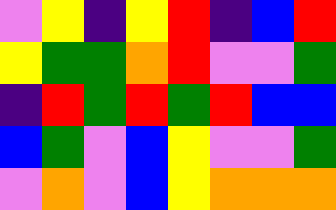[["violet", "yellow", "indigo", "yellow", "red", "indigo", "blue", "red"], ["yellow", "green", "green", "orange", "red", "violet", "violet", "green"], ["indigo", "red", "green", "red", "green", "red", "blue", "blue"], ["blue", "green", "violet", "blue", "yellow", "violet", "violet", "green"], ["violet", "orange", "violet", "blue", "yellow", "orange", "orange", "orange"]]